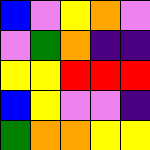[["blue", "violet", "yellow", "orange", "violet"], ["violet", "green", "orange", "indigo", "indigo"], ["yellow", "yellow", "red", "red", "red"], ["blue", "yellow", "violet", "violet", "indigo"], ["green", "orange", "orange", "yellow", "yellow"]]